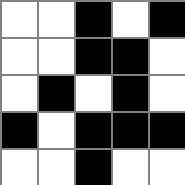[["white", "white", "black", "white", "black"], ["white", "white", "black", "black", "white"], ["white", "black", "white", "black", "white"], ["black", "white", "black", "black", "black"], ["white", "white", "black", "white", "white"]]